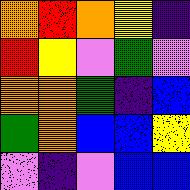[["orange", "red", "orange", "yellow", "indigo"], ["red", "yellow", "violet", "green", "violet"], ["orange", "orange", "green", "indigo", "blue"], ["green", "orange", "blue", "blue", "yellow"], ["violet", "indigo", "violet", "blue", "blue"]]